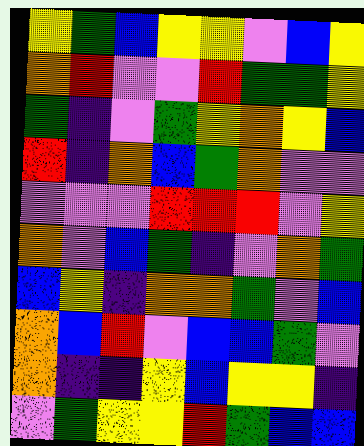[["yellow", "green", "blue", "yellow", "yellow", "violet", "blue", "yellow"], ["orange", "red", "violet", "violet", "red", "green", "green", "yellow"], ["green", "indigo", "violet", "green", "yellow", "orange", "yellow", "blue"], ["red", "indigo", "orange", "blue", "green", "orange", "violet", "violet"], ["violet", "violet", "violet", "red", "red", "red", "violet", "yellow"], ["orange", "violet", "blue", "green", "indigo", "violet", "orange", "green"], ["blue", "yellow", "indigo", "orange", "orange", "green", "violet", "blue"], ["orange", "blue", "red", "violet", "blue", "blue", "green", "violet"], ["orange", "indigo", "indigo", "yellow", "blue", "yellow", "yellow", "indigo"], ["violet", "green", "yellow", "yellow", "red", "green", "blue", "blue"]]